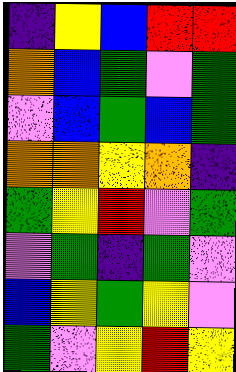[["indigo", "yellow", "blue", "red", "red"], ["orange", "blue", "green", "violet", "green"], ["violet", "blue", "green", "blue", "green"], ["orange", "orange", "yellow", "orange", "indigo"], ["green", "yellow", "red", "violet", "green"], ["violet", "green", "indigo", "green", "violet"], ["blue", "yellow", "green", "yellow", "violet"], ["green", "violet", "yellow", "red", "yellow"]]